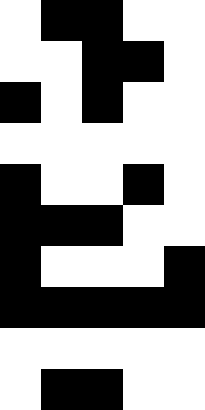[["white", "black", "black", "white", "white"], ["white", "white", "black", "black", "white"], ["black", "white", "black", "white", "white"], ["white", "white", "white", "white", "white"], ["black", "white", "white", "black", "white"], ["black", "black", "black", "white", "white"], ["black", "white", "white", "white", "black"], ["black", "black", "black", "black", "black"], ["white", "white", "white", "white", "white"], ["white", "black", "black", "white", "white"]]